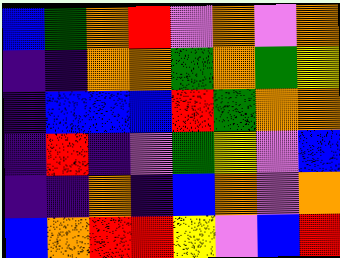[["blue", "green", "orange", "red", "violet", "orange", "violet", "orange"], ["indigo", "indigo", "orange", "orange", "green", "orange", "green", "yellow"], ["indigo", "blue", "blue", "blue", "red", "green", "orange", "orange"], ["indigo", "red", "indigo", "violet", "green", "yellow", "violet", "blue"], ["indigo", "indigo", "orange", "indigo", "blue", "orange", "violet", "orange"], ["blue", "orange", "red", "red", "yellow", "violet", "blue", "red"]]